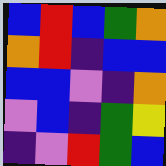[["blue", "red", "blue", "green", "orange"], ["orange", "red", "indigo", "blue", "blue"], ["blue", "blue", "violet", "indigo", "orange"], ["violet", "blue", "indigo", "green", "yellow"], ["indigo", "violet", "red", "green", "blue"]]